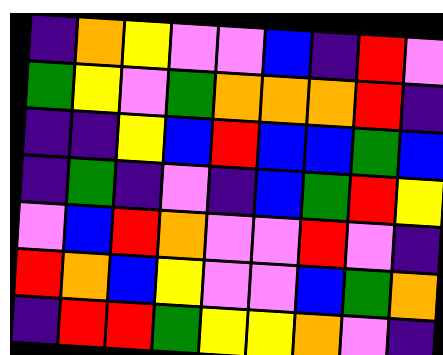[["indigo", "orange", "yellow", "violet", "violet", "blue", "indigo", "red", "violet"], ["green", "yellow", "violet", "green", "orange", "orange", "orange", "red", "indigo"], ["indigo", "indigo", "yellow", "blue", "red", "blue", "blue", "green", "blue"], ["indigo", "green", "indigo", "violet", "indigo", "blue", "green", "red", "yellow"], ["violet", "blue", "red", "orange", "violet", "violet", "red", "violet", "indigo"], ["red", "orange", "blue", "yellow", "violet", "violet", "blue", "green", "orange"], ["indigo", "red", "red", "green", "yellow", "yellow", "orange", "violet", "indigo"]]